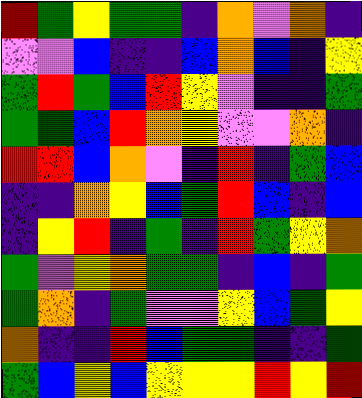[["red", "green", "yellow", "green", "green", "indigo", "orange", "violet", "orange", "indigo"], ["violet", "violet", "blue", "indigo", "indigo", "blue", "orange", "blue", "indigo", "yellow"], ["green", "red", "green", "blue", "red", "yellow", "violet", "indigo", "indigo", "green"], ["green", "green", "blue", "red", "orange", "yellow", "violet", "violet", "orange", "indigo"], ["red", "red", "blue", "orange", "violet", "indigo", "red", "indigo", "green", "blue"], ["indigo", "indigo", "orange", "yellow", "blue", "green", "red", "blue", "indigo", "blue"], ["indigo", "yellow", "red", "indigo", "green", "indigo", "red", "green", "yellow", "orange"], ["green", "violet", "yellow", "orange", "green", "green", "indigo", "blue", "indigo", "green"], ["green", "orange", "indigo", "green", "violet", "violet", "yellow", "blue", "green", "yellow"], ["orange", "indigo", "indigo", "red", "blue", "green", "green", "indigo", "indigo", "green"], ["green", "blue", "yellow", "blue", "yellow", "yellow", "yellow", "red", "yellow", "red"]]